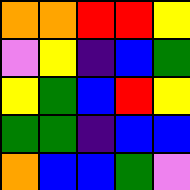[["orange", "orange", "red", "red", "yellow"], ["violet", "yellow", "indigo", "blue", "green"], ["yellow", "green", "blue", "red", "yellow"], ["green", "green", "indigo", "blue", "blue"], ["orange", "blue", "blue", "green", "violet"]]